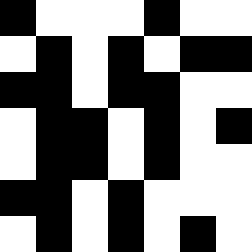[["black", "white", "white", "white", "black", "white", "white"], ["white", "black", "white", "black", "white", "black", "black"], ["black", "black", "white", "black", "black", "white", "white"], ["white", "black", "black", "white", "black", "white", "black"], ["white", "black", "black", "white", "black", "white", "white"], ["black", "black", "white", "black", "white", "white", "white"], ["white", "black", "white", "black", "white", "black", "white"]]